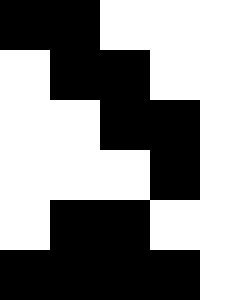[["black", "black", "white", "white", "white"], ["white", "black", "black", "white", "white"], ["white", "white", "black", "black", "white"], ["white", "white", "white", "black", "white"], ["white", "black", "black", "white", "white"], ["black", "black", "black", "black", "white"]]